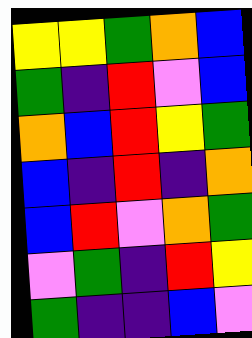[["yellow", "yellow", "green", "orange", "blue"], ["green", "indigo", "red", "violet", "blue"], ["orange", "blue", "red", "yellow", "green"], ["blue", "indigo", "red", "indigo", "orange"], ["blue", "red", "violet", "orange", "green"], ["violet", "green", "indigo", "red", "yellow"], ["green", "indigo", "indigo", "blue", "violet"]]